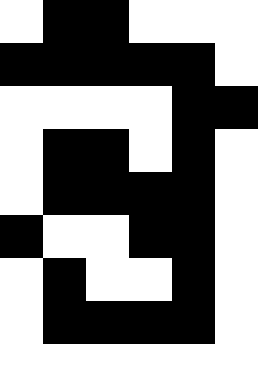[["white", "black", "black", "white", "white", "white"], ["black", "black", "black", "black", "black", "white"], ["white", "white", "white", "white", "black", "black"], ["white", "black", "black", "white", "black", "white"], ["white", "black", "black", "black", "black", "white"], ["black", "white", "white", "black", "black", "white"], ["white", "black", "white", "white", "black", "white"], ["white", "black", "black", "black", "black", "white"], ["white", "white", "white", "white", "white", "white"]]